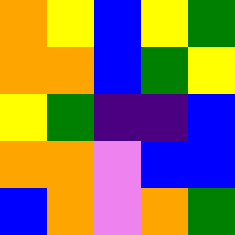[["orange", "yellow", "blue", "yellow", "green"], ["orange", "orange", "blue", "green", "yellow"], ["yellow", "green", "indigo", "indigo", "blue"], ["orange", "orange", "violet", "blue", "blue"], ["blue", "orange", "violet", "orange", "green"]]